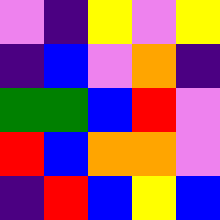[["violet", "indigo", "yellow", "violet", "yellow"], ["indigo", "blue", "violet", "orange", "indigo"], ["green", "green", "blue", "red", "violet"], ["red", "blue", "orange", "orange", "violet"], ["indigo", "red", "blue", "yellow", "blue"]]